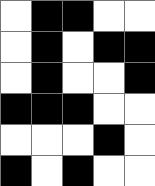[["white", "black", "black", "white", "white"], ["white", "black", "white", "black", "black"], ["white", "black", "white", "white", "black"], ["black", "black", "black", "white", "white"], ["white", "white", "white", "black", "white"], ["black", "white", "black", "white", "white"]]